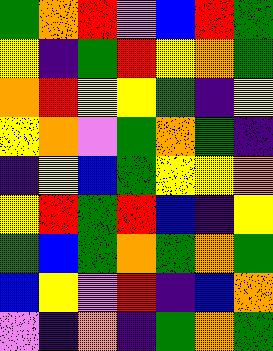[["green", "orange", "red", "violet", "blue", "red", "green"], ["yellow", "indigo", "green", "red", "yellow", "orange", "green"], ["orange", "red", "yellow", "yellow", "green", "indigo", "yellow"], ["yellow", "orange", "violet", "green", "orange", "green", "indigo"], ["indigo", "yellow", "blue", "green", "yellow", "yellow", "orange"], ["yellow", "red", "green", "red", "blue", "indigo", "yellow"], ["green", "blue", "green", "orange", "green", "orange", "green"], ["blue", "yellow", "violet", "red", "indigo", "blue", "orange"], ["violet", "indigo", "orange", "indigo", "green", "orange", "green"]]